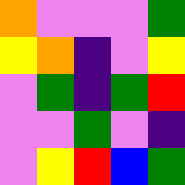[["orange", "violet", "violet", "violet", "green"], ["yellow", "orange", "indigo", "violet", "yellow"], ["violet", "green", "indigo", "green", "red"], ["violet", "violet", "green", "violet", "indigo"], ["violet", "yellow", "red", "blue", "green"]]